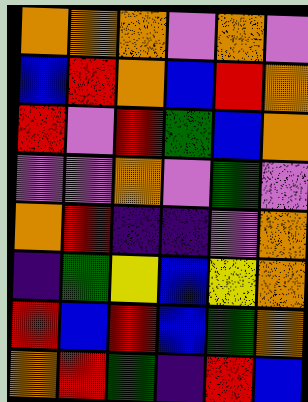[["orange", "orange", "orange", "violet", "orange", "violet"], ["blue", "red", "orange", "blue", "red", "orange"], ["red", "violet", "red", "green", "blue", "orange"], ["violet", "violet", "orange", "violet", "green", "violet"], ["orange", "red", "indigo", "indigo", "violet", "orange"], ["indigo", "green", "yellow", "blue", "yellow", "orange"], ["red", "blue", "red", "blue", "green", "orange"], ["orange", "red", "green", "indigo", "red", "blue"]]